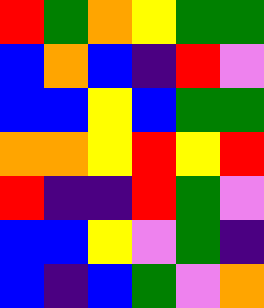[["red", "green", "orange", "yellow", "green", "green"], ["blue", "orange", "blue", "indigo", "red", "violet"], ["blue", "blue", "yellow", "blue", "green", "green"], ["orange", "orange", "yellow", "red", "yellow", "red"], ["red", "indigo", "indigo", "red", "green", "violet"], ["blue", "blue", "yellow", "violet", "green", "indigo"], ["blue", "indigo", "blue", "green", "violet", "orange"]]